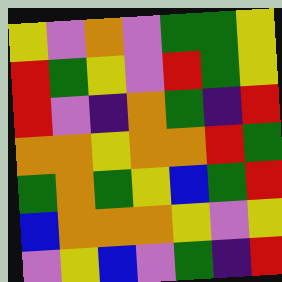[["yellow", "violet", "orange", "violet", "green", "green", "yellow"], ["red", "green", "yellow", "violet", "red", "green", "yellow"], ["red", "violet", "indigo", "orange", "green", "indigo", "red"], ["orange", "orange", "yellow", "orange", "orange", "red", "green"], ["green", "orange", "green", "yellow", "blue", "green", "red"], ["blue", "orange", "orange", "orange", "yellow", "violet", "yellow"], ["violet", "yellow", "blue", "violet", "green", "indigo", "red"]]